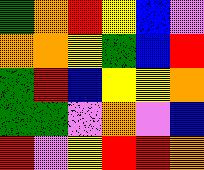[["green", "orange", "red", "yellow", "blue", "violet"], ["orange", "orange", "yellow", "green", "blue", "red"], ["green", "red", "blue", "yellow", "yellow", "orange"], ["green", "green", "violet", "orange", "violet", "blue"], ["red", "violet", "yellow", "red", "red", "orange"]]